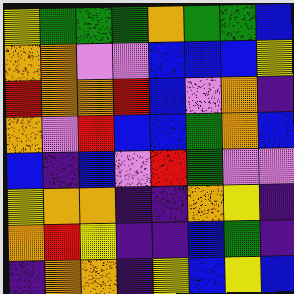[["yellow", "green", "green", "green", "orange", "green", "green", "blue"], ["orange", "orange", "violet", "violet", "blue", "blue", "blue", "yellow"], ["red", "orange", "orange", "red", "blue", "violet", "orange", "indigo"], ["orange", "violet", "red", "blue", "blue", "green", "orange", "blue"], ["blue", "indigo", "blue", "violet", "red", "green", "violet", "violet"], ["yellow", "orange", "orange", "indigo", "indigo", "orange", "yellow", "indigo"], ["orange", "red", "yellow", "indigo", "indigo", "blue", "green", "indigo"], ["indigo", "orange", "orange", "indigo", "yellow", "blue", "yellow", "blue"]]